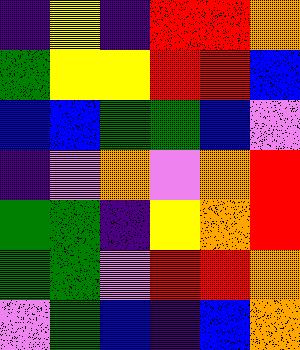[["indigo", "yellow", "indigo", "red", "red", "orange"], ["green", "yellow", "yellow", "red", "red", "blue"], ["blue", "blue", "green", "green", "blue", "violet"], ["indigo", "violet", "orange", "violet", "orange", "red"], ["green", "green", "indigo", "yellow", "orange", "red"], ["green", "green", "violet", "red", "red", "orange"], ["violet", "green", "blue", "indigo", "blue", "orange"]]